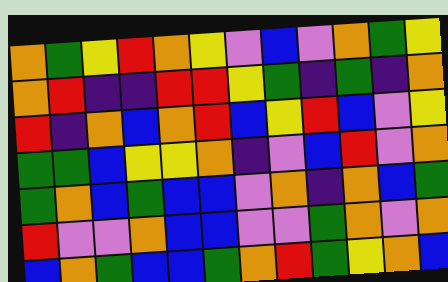[["orange", "green", "yellow", "red", "orange", "yellow", "violet", "blue", "violet", "orange", "green", "yellow"], ["orange", "red", "indigo", "indigo", "red", "red", "yellow", "green", "indigo", "green", "indigo", "orange"], ["red", "indigo", "orange", "blue", "orange", "red", "blue", "yellow", "red", "blue", "violet", "yellow"], ["green", "green", "blue", "yellow", "yellow", "orange", "indigo", "violet", "blue", "red", "violet", "orange"], ["green", "orange", "blue", "green", "blue", "blue", "violet", "orange", "indigo", "orange", "blue", "green"], ["red", "violet", "violet", "orange", "blue", "blue", "violet", "violet", "green", "orange", "violet", "orange"], ["blue", "orange", "green", "blue", "blue", "green", "orange", "red", "green", "yellow", "orange", "blue"]]